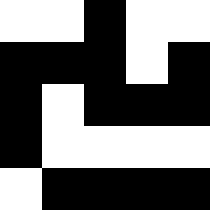[["white", "white", "black", "white", "white"], ["black", "black", "black", "white", "black"], ["black", "white", "black", "black", "black"], ["black", "white", "white", "white", "white"], ["white", "black", "black", "black", "black"]]